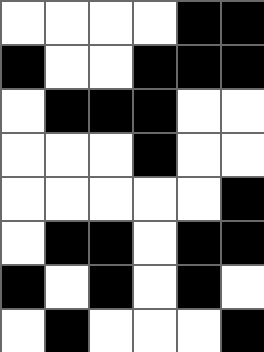[["white", "white", "white", "white", "black", "black"], ["black", "white", "white", "black", "black", "black"], ["white", "black", "black", "black", "white", "white"], ["white", "white", "white", "black", "white", "white"], ["white", "white", "white", "white", "white", "black"], ["white", "black", "black", "white", "black", "black"], ["black", "white", "black", "white", "black", "white"], ["white", "black", "white", "white", "white", "black"]]